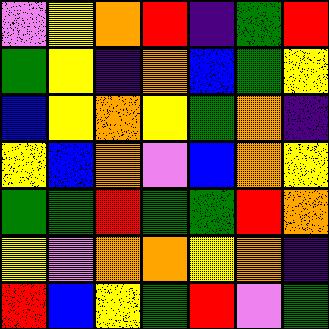[["violet", "yellow", "orange", "red", "indigo", "green", "red"], ["green", "yellow", "indigo", "orange", "blue", "green", "yellow"], ["blue", "yellow", "orange", "yellow", "green", "orange", "indigo"], ["yellow", "blue", "orange", "violet", "blue", "orange", "yellow"], ["green", "green", "red", "green", "green", "red", "orange"], ["yellow", "violet", "orange", "orange", "yellow", "orange", "indigo"], ["red", "blue", "yellow", "green", "red", "violet", "green"]]